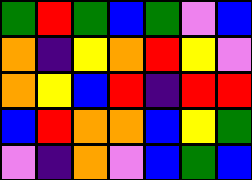[["green", "red", "green", "blue", "green", "violet", "blue"], ["orange", "indigo", "yellow", "orange", "red", "yellow", "violet"], ["orange", "yellow", "blue", "red", "indigo", "red", "red"], ["blue", "red", "orange", "orange", "blue", "yellow", "green"], ["violet", "indigo", "orange", "violet", "blue", "green", "blue"]]